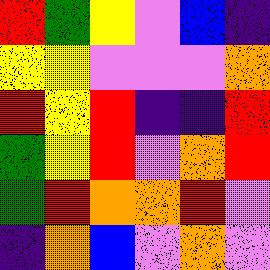[["red", "green", "yellow", "violet", "blue", "indigo"], ["yellow", "yellow", "violet", "violet", "violet", "orange"], ["red", "yellow", "red", "indigo", "indigo", "red"], ["green", "yellow", "red", "violet", "orange", "red"], ["green", "red", "orange", "orange", "red", "violet"], ["indigo", "orange", "blue", "violet", "orange", "violet"]]